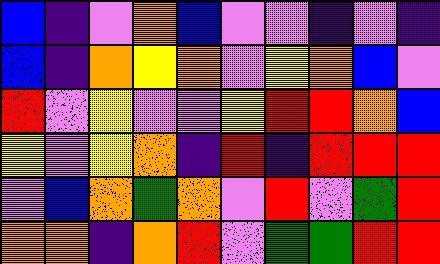[["blue", "indigo", "violet", "orange", "blue", "violet", "violet", "indigo", "violet", "indigo"], ["blue", "indigo", "orange", "yellow", "orange", "violet", "yellow", "orange", "blue", "violet"], ["red", "violet", "yellow", "violet", "violet", "yellow", "red", "red", "orange", "blue"], ["yellow", "violet", "yellow", "orange", "indigo", "red", "indigo", "red", "red", "red"], ["violet", "blue", "orange", "green", "orange", "violet", "red", "violet", "green", "red"], ["orange", "orange", "indigo", "orange", "red", "violet", "green", "green", "red", "red"]]